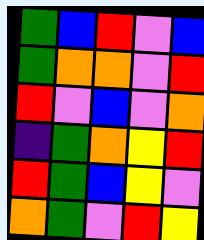[["green", "blue", "red", "violet", "blue"], ["green", "orange", "orange", "violet", "red"], ["red", "violet", "blue", "violet", "orange"], ["indigo", "green", "orange", "yellow", "red"], ["red", "green", "blue", "yellow", "violet"], ["orange", "green", "violet", "red", "yellow"]]